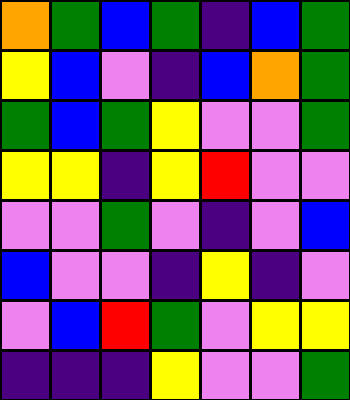[["orange", "green", "blue", "green", "indigo", "blue", "green"], ["yellow", "blue", "violet", "indigo", "blue", "orange", "green"], ["green", "blue", "green", "yellow", "violet", "violet", "green"], ["yellow", "yellow", "indigo", "yellow", "red", "violet", "violet"], ["violet", "violet", "green", "violet", "indigo", "violet", "blue"], ["blue", "violet", "violet", "indigo", "yellow", "indigo", "violet"], ["violet", "blue", "red", "green", "violet", "yellow", "yellow"], ["indigo", "indigo", "indigo", "yellow", "violet", "violet", "green"]]